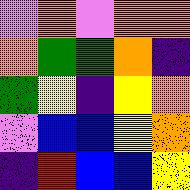[["violet", "orange", "violet", "orange", "orange"], ["orange", "green", "green", "orange", "indigo"], ["green", "yellow", "indigo", "yellow", "orange"], ["violet", "blue", "blue", "yellow", "orange"], ["indigo", "red", "blue", "blue", "yellow"]]